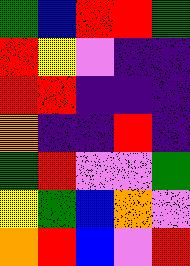[["green", "blue", "red", "red", "green"], ["red", "yellow", "violet", "indigo", "indigo"], ["red", "red", "indigo", "indigo", "indigo"], ["orange", "indigo", "indigo", "red", "indigo"], ["green", "red", "violet", "violet", "green"], ["yellow", "green", "blue", "orange", "violet"], ["orange", "red", "blue", "violet", "red"]]